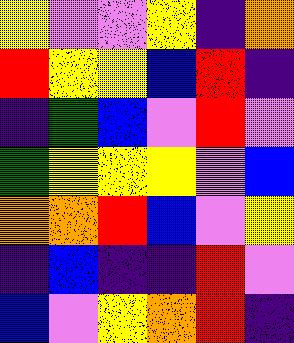[["yellow", "violet", "violet", "yellow", "indigo", "orange"], ["red", "yellow", "yellow", "blue", "red", "indigo"], ["indigo", "green", "blue", "violet", "red", "violet"], ["green", "yellow", "yellow", "yellow", "violet", "blue"], ["orange", "orange", "red", "blue", "violet", "yellow"], ["indigo", "blue", "indigo", "indigo", "red", "violet"], ["blue", "violet", "yellow", "orange", "red", "indigo"]]